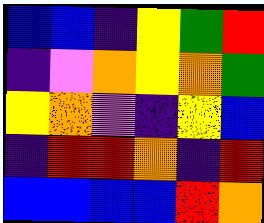[["blue", "blue", "indigo", "yellow", "green", "red"], ["indigo", "violet", "orange", "yellow", "orange", "green"], ["yellow", "orange", "violet", "indigo", "yellow", "blue"], ["indigo", "red", "red", "orange", "indigo", "red"], ["blue", "blue", "blue", "blue", "red", "orange"]]